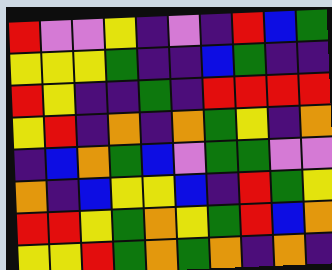[["red", "violet", "violet", "yellow", "indigo", "violet", "indigo", "red", "blue", "green"], ["yellow", "yellow", "yellow", "green", "indigo", "indigo", "blue", "green", "indigo", "indigo"], ["red", "yellow", "indigo", "indigo", "green", "indigo", "red", "red", "red", "red"], ["yellow", "red", "indigo", "orange", "indigo", "orange", "green", "yellow", "indigo", "orange"], ["indigo", "blue", "orange", "green", "blue", "violet", "green", "green", "violet", "violet"], ["orange", "indigo", "blue", "yellow", "yellow", "blue", "indigo", "red", "green", "yellow"], ["red", "red", "yellow", "green", "orange", "yellow", "green", "red", "blue", "orange"], ["yellow", "yellow", "red", "green", "orange", "green", "orange", "indigo", "orange", "indigo"]]